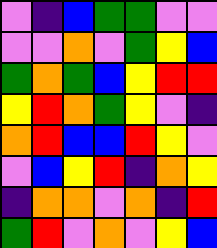[["violet", "indigo", "blue", "green", "green", "violet", "violet"], ["violet", "violet", "orange", "violet", "green", "yellow", "blue"], ["green", "orange", "green", "blue", "yellow", "red", "red"], ["yellow", "red", "orange", "green", "yellow", "violet", "indigo"], ["orange", "red", "blue", "blue", "red", "yellow", "violet"], ["violet", "blue", "yellow", "red", "indigo", "orange", "yellow"], ["indigo", "orange", "orange", "violet", "orange", "indigo", "red"], ["green", "red", "violet", "orange", "violet", "yellow", "blue"]]